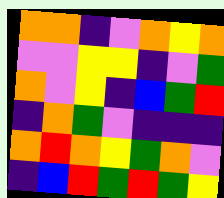[["orange", "orange", "indigo", "violet", "orange", "yellow", "orange"], ["violet", "violet", "yellow", "yellow", "indigo", "violet", "green"], ["orange", "violet", "yellow", "indigo", "blue", "green", "red"], ["indigo", "orange", "green", "violet", "indigo", "indigo", "indigo"], ["orange", "red", "orange", "yellow", "green", "orange", "violet"], ["indigo", "blue", "red", "green", "red", "green", "yellow"]]